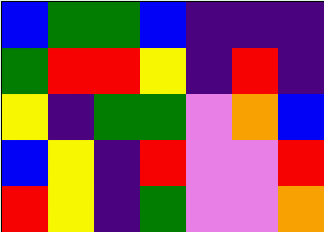[["blue", "green", "green", "blue", "indigo", "indigo", "indigo"], ["green", "red", "red", "yellow", "indigo", "red", "indigo"], ["yellow", "indigo", "green", "green", "violet", "orange", "blue"], ["blue", "yellow", "indigo", "red", "violet", "violet", "red"], ["red", "yellow", "indigo", "green", "violet", "violet", "orange"]]